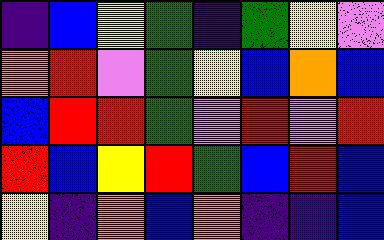[["indigo", "blue", "yellow", "green", "indigo", "green", "yellow", "violet"], ["orange", "red", "violet", "green", "yellow", "blue", "orange", "blue"], ["blue", "red", "red", "green", "violet", "red", "violet", "red"], ["red", "blue", "yellow", "red", "green", "blue", "red", "blue"], ["yellow", "indigo", "orange", "blue", "orange", "indigo", "indigo", "blue"]]